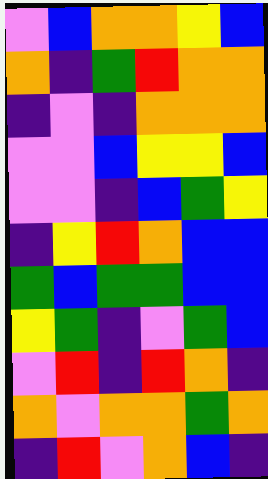[["violet", "blue", "orange", "orange", "yellow", "blue"], ["orange", "indigo", "green", "red", "orange", "orange"], ["indigo", "violet", "indigo", "orange", "orange", "orange"], ["violet", "violet", "blue", "yellow", "yellow", "blue"], ["violet", "violet", "indigo", "blue", "green", "yellow"], ["indigo", "yellow", "red", "orange", "blue", "blue"], ["green", "blue", "green", "green", "blue", "blue"], ["yellow", "green", "indigo", "violet", "green", "blue"], ["violet", "red", "indigo", "red", "orange", "indigo"], ["orange", "violet", "orange", "orange", "green", "orange"], ["indigo", "red", "violet", "orange", "blue", "indigo"]]